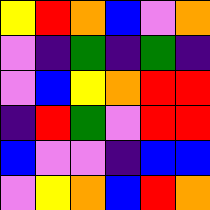[["yellow", "red", "orange", "blue", "violet", "orange"], ["violet", "indigo", "green", "indigo", "green", "indigo"], ["violet", "blue", "yellow", "orange", "red", "red"], ["indigo", "red", "green", "violet", "red", "red"], ["blue", "violet", "violet", "indigo", "blue", "blue"], ["violet", "yellow", "orange", "blue", "red", "orange"]]